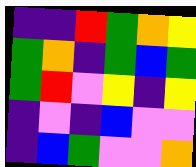[["indigo", "indigo", "red", "green", "orange", "yellow"], ["green", "orange", "indigo", "green", "blue", "green"], ["green", "red", "violet", "yellow", "indigo", "yellow"], ["indigo", "violet", "indigo", "blue", "violet", "violet"], ["indigo", "blue", "green", "violet", "violet", "orange"]]